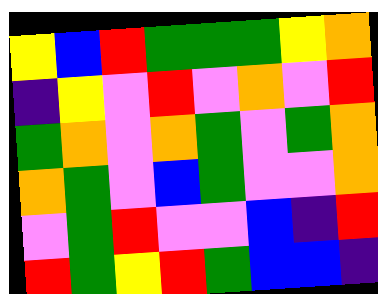[["yellow", "blue", "red", "green", "green", "green", "yellow", "orange"], ["indigo", "yellow", "violet", "red", "violet", "orange", "violet", "red"], ["green", "orange", "violet", "orange", "green", "violet", "green", "orange"], ["orange", "green", "violet", "blue", "green", "violet", "violet", "orange"], ["violet", "green", "red", "violet", "violet", "blue", "indigo", "red"], ["red", "green", "yellow", "red", "green", "blue", "blue", "indigo"]]